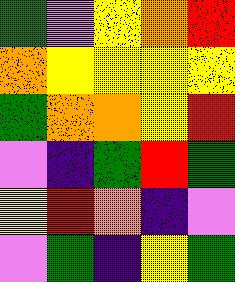[["green", "violet", "yellow", "orange", "red"], ["orange", "yellow", "yellow", "yellow", "yellow"], ["green", "orange", "orange", "yellow", "red"], ["violet", "indigo", "green", "red", "green"], ["yellow", "red", "orange", "indigo", "violet"], ["violet", "green", "indigo", "yellow", "green"]]